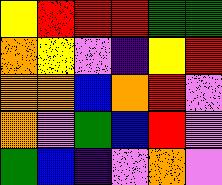[["yellow", "red", "red", "red", "green", "green"], ["orange", "yellow", "violet", "indigo", "yellow", "red"], ["orange", "orange", "blue", "orange", "red", "violet"], ["orange", "violet", "green", "blue", "red", "violet"], ["green", "blue", "indigo", "violet", "orange", "violet"]]